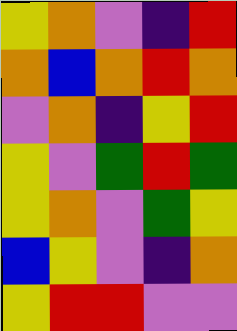[["yellow", "orange", "violet", "indigo", "red"], ["orange", "blue", "orange", "red", "orange"], ["violet", "orange", "indigo", "yellow", "red"], ["yellow", "violet", "green", "red", "green"], ["yellow", "orange", "violet", "green", "yellow"], ["blue", "yellow", "violet", "indigo", "orange"], ["yellow", "red", "red", "violet", "violet"]]